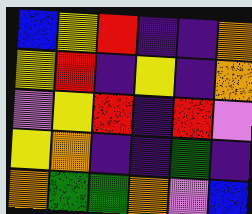[["blue", "yellow", "red", "indigo", "indigo", "orange"], ["yellow", "red", "indigo", "yellow", "indigo", "orange"], ["violet", "yellow", "red", "indigo", "red", "violet"], ["yellow", "orange", "indigo", "indigo", "green", "indigo"], ["orange", "green", "green", "orange", "violet", "blue"]]